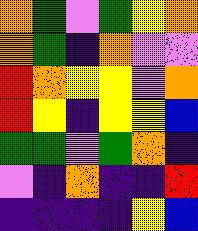[["orange", "green", "violet", "green", "yellow", "orange"], ["orange", "green", "indigo", "orange", "violet", "violet"], ["red", "orange", "yellow", "yellow", "violet", "orange"], ["red", "yellow", "indigo", "yellow", "yellow", "blue"], ["green", "green", "violet", "green", "orange", "indigo"], ["violet", "indigo", "orange", "indigo", "indigo", "red"], ["indigo", "indigo", "indigo", "indigo", "yellow", "blue"]]